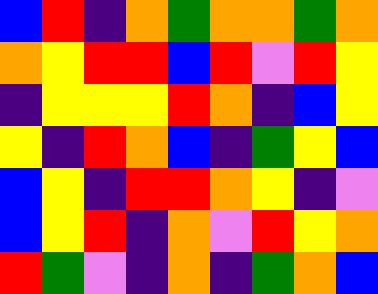[["blue", "red", "indigo", "orange", "green", "orange", "orange", "green", "orange"], ["orange", "yellow", "red", "red", "blue", "red", "violet", "red", "yellow"], ["indigo", "yellow", "yellow", "yellow", "red", "orange", "indigo", "blue", "yellow"], ["yellow", "indigo", "red", "orange", "blue", "indigo", "green", "yellow", "blue"], ["blue", "yellow", "indigo", "red", "red", "orange", "yellow", "indigo", "violet"], ["blue", "yellow", "red", "indigo", "orange", "violet", "red", "yellow", "orange"], ["red", "green", "violet", "indigo", "orange", "indigo", "green", "orange", "blue"]]